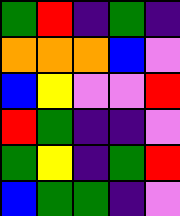[["green", "red", "indigo", "green", "indigo"], ["orange", "orange", "orange", "blue", "violet"], ["blue", "yellow", "violet", "violet", "red"], ["red", "green", "indigo", "indigo", "violet"], ["green", "yellow", "indigo", "green", "red"], ["blue", "green", "green", "indigo", "violet"]]